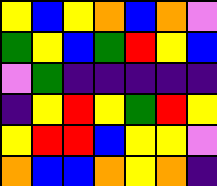[["yellow", "blue", "yellow", "orange", "blue", "orange", "violet"], ["green", "yellow", "blue", "green", "red", "yellow", "blue"], ["violet", "green", "indigo", "indigo", "indigo", "indigo", "indigo"], ["indigo", "yellow", "red", "yellow", "green", "red", "yellow"], ["yellow", "red", "red", "blue", "yellow", "yellow", "violet"], ["orange", "blue", "blue", "orange", "yellow", "orange", "indigo"]]